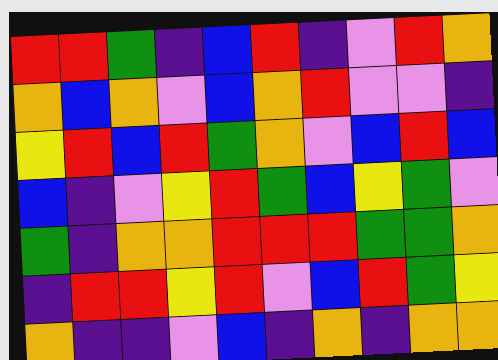[["red", "red", "green", "indigo", "blue", "red", "indigo", "violet", "red", "orange"], ["orange", "blue", "orange", "violet", "blue", "orange", "red", "violet", "violet", "indigo"], ["yellow", "red", "blue", "red", "green", "orange", "violet", "blue", "red", "blue"], ["blue", "indigo", "violet", "yellow", "red", "green", "blue", "yellow", "green", "violet"], ["green", "indigo", "orange", "orange", "red", "red", "red", "green", "green", "orange"], ["indigo", "red", "red", "yellow", "red", "violet", "blue", "red", "green", "yellow"], ["orange", "indigo", "indigo", "violet", "blue", "indigo", "orange", "indigo", "orange", "orange"]]